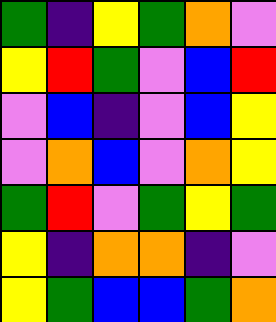[["green", "indigo", "yellow", "green", "orange", "violet"], ["yellow", "red", "green", "violet", "blue", "red"], ["violet", "blue", "indigo", "violet", "blue", "yellow"], ["violet", "orange", "blue", "violet", "orange", "yellow"], ["green", "red", "violet", "green", "yellow", "green"], ["yellow", "indigo", "orange", "orange", "indigo", "violet"], ["yellow", "green", "blue", "blue", "green", "orange"]]